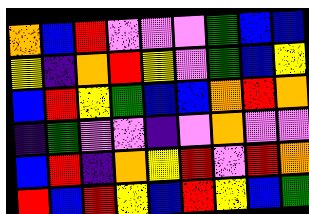[["orange", "blue", "red", "violet", "violet", "violet", "green", "blue", "blue"], ["yellow", "indigo", "orange", "red", "yellow", "violet", "green", "blue", "yellow"], ["blue", "red", "yellow", "green", "blue", "blue", "orange", "red", "orange"], ["indigo", "green", "violet", "violet", "indigo", "violet", "orange", "violet", "violet"], ["blue", "red", "indigo", "orange", "yellow", "red", "violet", "red", "orange"], ["red", "blue", "red", "yellow", "blue", "red", "yellow", "blue", "green"]]